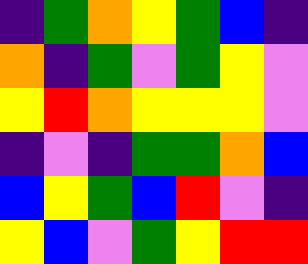[["indigo", "green", "orange", "yellow", "green", "blue", "indigo"], ["orange", "indigo", "green", "violet", "green", "yellow", "violet"], ["yellow", "red", "orange", "yellow", "yellow", "yellow", "violet"], ["indigo", "violet", "indigo", "green", "green", "orange", "blue"], ["blue", "yellow", "green", "blue", "red", "violet", "indigo"], ["yellow", "blue", "violet", "green", "yellow", "red", "red"]]